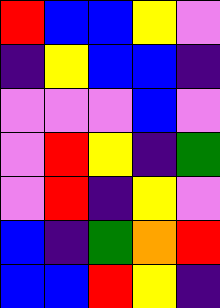[["red", "blue", "blue", "yellow", "violet"], ["indigo", "yellow", "blue", "blue", "indigo"], ["violet", "violet", "violet", "blue", "violet"], ["violet", "red", "yellow", "indigo", "green"], ["violet", "red", "indigo", "yellow", "violet"], ["blue", "indigo", "green", "orange", "red"], ["blue", "blue", "red", "yellow", "indigo"]]